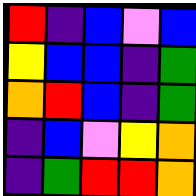[["red", "indigo", "blue", "violet", "blue"], ["yellow", "blue", "blue", "indigo", "green"], ["orange", "red", "blue", "indigo", "green"], ["indigo", "blue", "violet", "yellow", "orange"], ["indigo", "green", "red", "red", "orange"]]